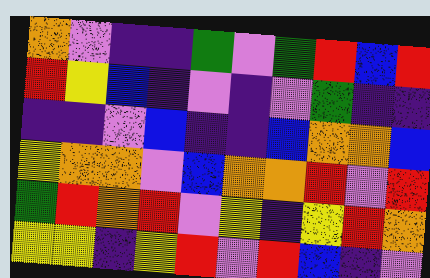[["orange", "violet", "indigo", "indigo", "green", "violet", "green", "red", "blue", "red"], ["red", "yellow", "blue", "indigo", "violet", "indigo", "violet", "green", "indigo", "indigo"], ["indigo", "indigo", "violet", "blue", "indigo", "indigo", "blue", "orange", "orange", "blue"], ["yellow", "orange", "orange", "violet", "blue", "orange", "orange", "red", "violet", "red"], ["green", "red", "orange", "red", "violet", "yellow", "indigo", "yellow", "red", "orange"], ["yellow", "yellow", "indigo", "yellow", "red", "violet", "red", "blue", "indigo", "violet"]]